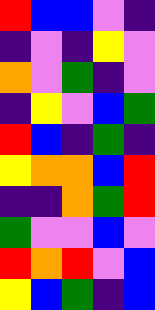[["red", "blue", "blue", "violet", "indigo"], ["indigo", "violet", "indigo", "yellow", "violet"], ["orange", "violet", "green", "indigo", "violet"], ["indigo", "yellow", "violet", "blue", "green"], ["red", "blue", "indigo", "green", "indigo"], ["yellow", "orange", "orange", "blue", "red"], ["indigo", "indigo", "orange", "green", "red"], ["green", "violet", "violet", "blue", "violet"], ["red", "orange", "red", "violet", "blue"], ["yellow", "blue", "green", "indigo", "blue"]]